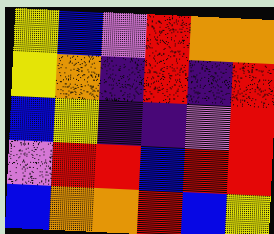[["yellow", "blue", "violet", "red", "orange", "orange"], ["yellow", "orange", "indigo", "red", "indigo", "red"], ["blue", "yellow", "indigo", "indigo", "violet", "red"], ["violet", "red", "red", "blue", "red", "red"], ["blue", "orange", "orange", "red", "blue", "yellow"]]